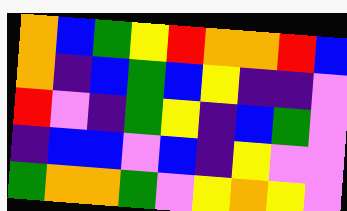[["orange", "blue", "green", "yellow", "red", "orange", "orange", "red", "blue"], ["orange", "indigo", "blue", "green", "blue", "yellow", "indigo", "indigo", "violet"], ["red", "violet", "indigo", "green", "yellow", "indigo", "blue", "green", "violet"], ["indigo", "blue", "blue", "violet", "blue", "indigo", "yellow", "violet", "violet"], ["green", "orange", "orange", "green", "violet", "yellow", "orange", "yellow", "violet"]]